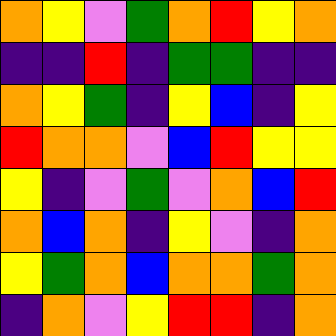[["orange", "yellow", "violet", "green", "orange", "red", "yellow", "orange"], ["indigo", "indigo", "red", "indigo", "green", "green", "indigo", "indigo"], ["orange", "yellow", "green", "indigo", "yellow", "blue", "indigo", "yellow"], ["red", "orange", "orange", "violet", "blue", "red", "yellow", "yellow"], ["yellow", "indigo", "violet", "green", "violet", "orange", "blue", "red"], ["orange", "blue", "orange", "indigo", "yellow", "violet", "indigo", "orange"], ["yellow", "green", "orange", "blue", "orange", "orange", "green", "orange"], ["indigo", "orange", "violet", "yellow", "red", "red", "indigo", "orange"]]